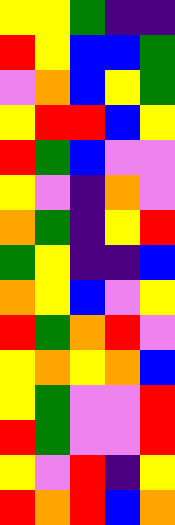[["yellow", "yellow", "green", "indigo", "indigo"], ["red", "yellow", "blue", "blue", "green"], ["violet", "orange", "blue", "yellow", "green"], ["yellow", "red", "red", "blue", "yellow"], ["red", "green", "blue", "violet", "violet"], ["yellow", "violet", "indigo", "orange", "violet"], ["orange", "green", "indigo", "yellow", "red"], ["green", "yellow", "indigo", "indigo", "blue"], ["orange", "yellow", "blue", "violet", "yellow"], ["red", "green", "orange", "red", "violet"], ["yellow", "orange", "yellow", "orange", "blue"], ["yellow", "green", "violet", "violet", "red"], ["red", "green", "violet", "violet", "red"], ["yellow", "violet", "red", "indigo", "yellow"], ["red", "orange", "red", "blue", "orange"]]